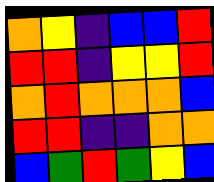[["orange", "yellow", "indigo", "blue", "blue", "red"], ["red", "red", "indigo", "yellow", "yellow", "red"], ["orange", "red", "orange", "orange", "orange", "blue"], ["red", "red", "indigo", "indigo", "orange", "orange"], ["blue", "green", "red", "green", "yellow", "blue"]]